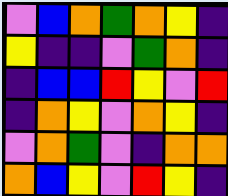[["violet", "blue", "orange", "green", "orange", "yellow", "indigo"], ["yellow", "indigo", "indigo", "violet", "green", "orange", "indigo"], ["indigo", "blue", "blue", "red", "yellow", "violet", "red"], ["indigo", "orange", "yellow", "violet", "orange", "yellow", "indigo"], ["violet", "orange", "green", "violet", "indigo", "orange", "orange"], ["orange", "blue", "yellow", "violet", "red", "yellow", "indigo"]]